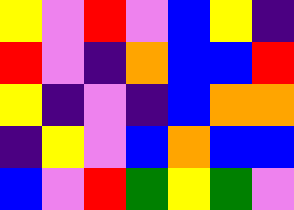[["yellow", "violet", "red", "violet", "blue", "yellow", "indigo"], ["red", "violet", "indigo", "orange", "blue", "blue", "red"], ["yellow", "indigo", "violet", "indigo", "blue", "orange", "orange"], ["indigo", "yellow", "violet", "blue", "orange", "blue", "blue"], ["blue", "violet", "red", "green", "yellow", "green", "violet"]]